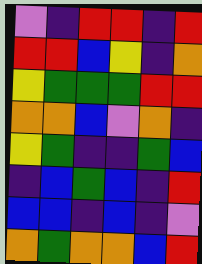[["violet", "indigo", "red", "red", "indigo", "red"], ["red", "red", "blue", "yellow", "indigo", "orange"], ["yellow", "green", "green", "green", "red", "red"], ["orange", "orange", "blue", "violet", "orange", "indigo"], ["yellow", "green", "indigo", "indigo", "green", "blue"], ["indigo", "blue", "green", "blue", "indigo", "red"], ["blue", "blue", "indigo", "blue", "indigo", "violet"], ["orange", "green", "orange", "orange", "blue", "red"]]